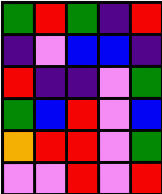[["green", "red", "green", "indigo", "red"], ["indigo", "violet", "blue", "blue", "indigo"], ["red", "indigo", "indigo", "violet", "green"], ["green", "blue", "red", "violet", "blue"], ["orange", "red", "red", "violet", "green"], ["violet", "violet", "red", "violet", "red"]]